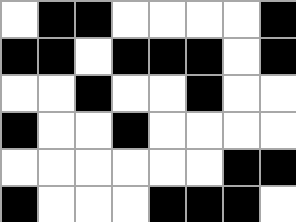[["white", "black", "black", "white", "white", "white", "white", "black"], ["black", "black", "white", "black", "black", "black", "white", "black"], ["white", "white", "black", "white", "white", "black", "white", "white"], ["black", "white", "white", "black", "white", "white", "white", "white"], ["white", "white", "white", "white", "white", "white", "black", "black"], ["black", "white", "white", "white", "black", "black", "black", "white"]]